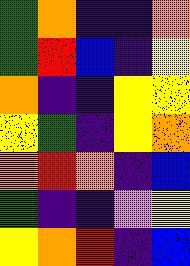[["green", "orange", "indigo", "indigo", "orange"], ["green", "red", "blue", "indigo", "yellow"], ["orange", "indigo", "indigo", "yellow", "yellow"], ["yellow", "green", "indigo", "yellow", "orange"], ["orange", "red", "orange", "indigo", "blue"], ["green", "indigo", "indigo", "violet", "yellow"], ["yellow", "orange", "red", "indigo", "blue"]]